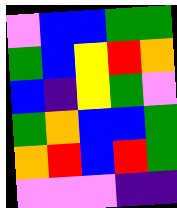[["violet", "blue", "blue", "green", "green"], ["green", "blue", "yellow", "red", "orange"], ["blue", "indigo", "yellow", "green", "violet"], ["green", "orange", "blue", "blue", "green"], ["orange", "red", "blue", "red", "green"], ["violet", "violet", "violet", "indigo", "indigo"]]